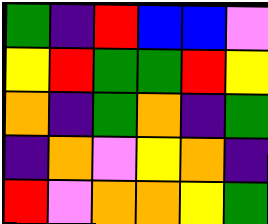[["green", "indigo", "red", "blue", "blue", "violet"], ["yellow", "red", "green", "green", "red", "yellow"], ["orange", "indigo", "green", "orange", "indigo", "green"], ["indigo", "orange", "violet", "yellow", "orange", "indigo"], ["red", "violet", "orange", "orange", "yellow", "green"]]